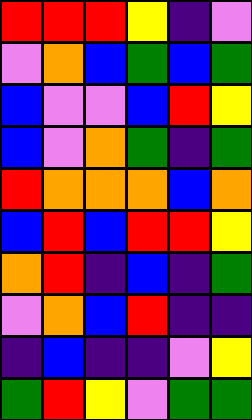[["red", "red", "red", "yellow", "indigo", "violet"], ["violet", "orange", "blue", "green", "blue", "green"], ["blue", "violet", "violet", "blue", "red", "yellow"], ["blue", "violet", "orange", "green", "indigo", "green"], ["red", "orange", "orange", "orange", "blue", "orange"], ["blue", "red", "blue", "red", "red", "yellow"], ["orange", "red", "indigo", "blue", "indigo", "green"], ["violet", "orange", "blue", "red", "indigo", "indigo"], ["indigo", "blue", "indigo", "indigo", "violet", "yellow"], ["green", "red", "yellow", "violet", "green", "green"]]